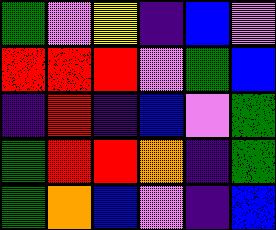[["green", "violet", "yellow", "indigo", "blue", "violet"], ["red", "red", "red", "violet", "green", "blue"], ["indigo", "red", "indigo", "blue", "violet", "green"], ["green", "red", "red", "orange", "indigo", "green"], ["green", "orange", "blue", "violet", "indigo", "blue"]]